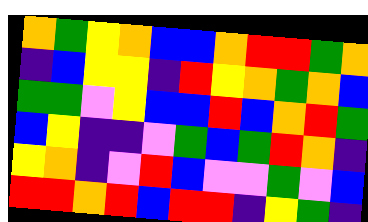[["orange", "green", "yellow", "orange", "blue", "blue", "orange", "red", "red", "green", "orange"], ["indigo", "blue", "yellow", "yellow", "indigo", "red", "yellow", "orange", "green", "orange", "blue"], ["green", "green", "violet", "yellow", "blue", "blue", "red", "blue", "orange", "red", "green"], ["blue", "yellow", "indigo", "indigo", "violet", "green", "blue", "green", "red", "orange", "indigo"], ["yellow", "orange", "indigo", "violet", "red", "blue", "violet", "violet", "green", "violet", "blue"], ["red", "red", "orange", "red", "blue", "red", "red", "indigo", "yellow", "green", "indigo"]]